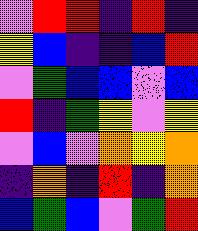[["violet", "red", "red", "indigo", "red", "indigo"], ["yellow", "blue", "indigo", "indigo", "blue", "red"], ["violet", "green", "blue", "blue", "violet", "blue"], ["red", "indigo", "green", "yellow", "violet", "yellow"], ["violet", "blue", "violet", "orange", "yellow", "orange"], ["indigo", "orange", "indigo", "red", "indigo", "orange"], ["blue", "green", "blue", "violet", "green", "red"]]